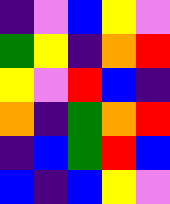[["indigo", "violet", "blue", "yellow", "violet"], ["green", "yellow", "indigo", "orange", "red"], ["yellow", "violet", "red", "blue", "indigo"], ["orange", "indigo", "green", "orange", "red"], ["indigo", "blue", "green", "red", "blue"], ["blue", "indigo", "blue", "yellow", "violet"]]